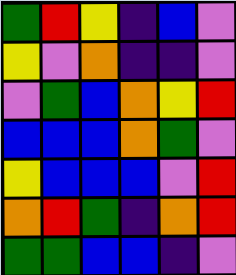[["green", "red", "yellow", "indigo", "blue", "violet"], ["yellow", "violet", "orange", "indigo", "indigo", "violet"], ["violet", "green", "blue", "orange", "yellow", "red"], ["blue", "blue", "blue", "orange", "green", "violet"], ["yellow", "blue", "blue", "blue", "violet", "red"], ["orange", "red", "green", "indigo", "orange", "red"], ["green", "green", "blue", "blue", "indigo", "violet"]]